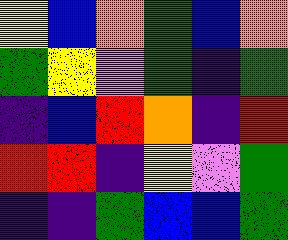[["yellow", "blue", "orange", "green", "blue", "orange"], ["green", "yellow", "violet", "green", "indigo", "green"], ["indigo", "blue", "red", "orange", "indigo", "red"], ["red", "red", "indigo", "yellow", "violet", "green"], ["indigo", "indigo", "green", "blue", "blue", "green"]]